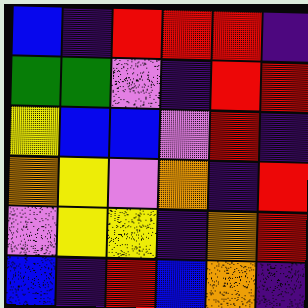[["blue", "indigo", "red", "red", "red", "indigo"], ["green", "green", "violet", "indigo", "red", "red"], ["yellow", "blue", "blue", "violet", "red", "indigo"], ["orange", "yellow", "violet", "orange", "indigo", "red"], ["violet", "yellow", "yellow", "indigo", "orange", "red"], ["blue", "indigo", "red", "blue", "orange", "indigo"]]